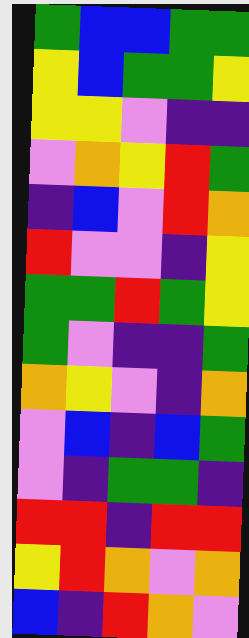[["green", "blue", "blue", "green", "green"], ["yellow", "blue", "green", "green", "yellow"], ["yellow", "yellow", "violet", "indigo", "indigo"], ["violet", "orange", "yellow", "red", "green"], ["indigo", "blue", "violet", "red", "orange"], ["red", "violet", "violet", "indigo", "yellow"], ["green", "green", "red", "green", "yellow"], ["green", "violet", "indigo", "indigo", "green"], ["orange", "yellow", "violet", "indigo", "orange"], ["violet", "blue", "indigo", "blue", "green"], ["violet", "indigo", "green", "green", "indigo"], ["red", "red", "indigo", "red", "red"], ["yellow", "red", "orange", "violet", "orange"], ["blue", "indigo", "red", "orange", "violet"]]